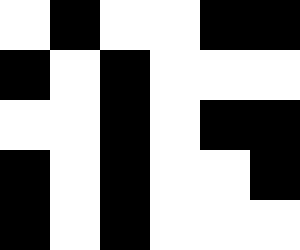[["white", "black", "white", "white", "black", "black"], ["black", "white", "black", "white", "white", "white"], ["white", "white", "black", "white", "black", "black"], ["black", "white", "black", "white", "white", "black"], ["black", "white", "black", "white", "white", "white"]]